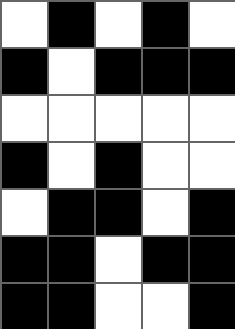[["white", "black", "white", "black", "white"], ["black", "white", "black", "black", "black"], ["white", "white", "white", "white", "white"], ["black", "white", "black", "white", "white"], ["white", "black", "black", "white", "black"], ["black", "black", "white", "black", "black"], ["black", "black", "white", "white", "black"]]